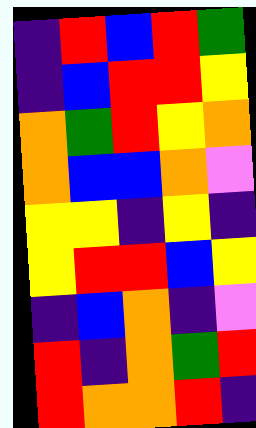[["indigo", "red", "blue", "red", "green"], ["indigo", "blue", "red", "red", "yellow"], ["orange", "green", "red", "yellow", "orange"], ["orange", "blue", "blue", "orange", "violet"], ["yellow", "yellow", "indigo", "yellow", "indigo"], ["yellow", "red", "red", "blue", "yellow"], ["indigo", "blue", "orange", "indigo", "violet"], ["red", "indigo", "orange", "green", "red"], ["red", "orange", "orange", "red", "indigo"]]